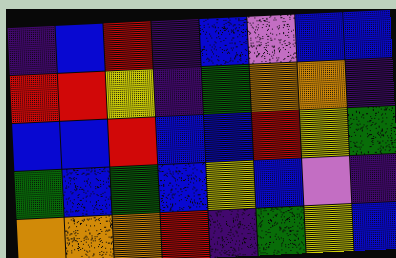[["indigo", "blue", "red", "indigo", "blue", "violet", "blue", "blue"], ["red", "red", "yellow", "indigo", "green", "orange", "orange", "indigo"], ["blue", "blue", "red", "blue", "blue", "red", "yellow", "green"], ["green", "blue", "green", "blue", "yellow", "blue", "violet", "indigo"], ["orange", "orange", "orange", "red", "indigo", "green", "yellow", "blue"]]